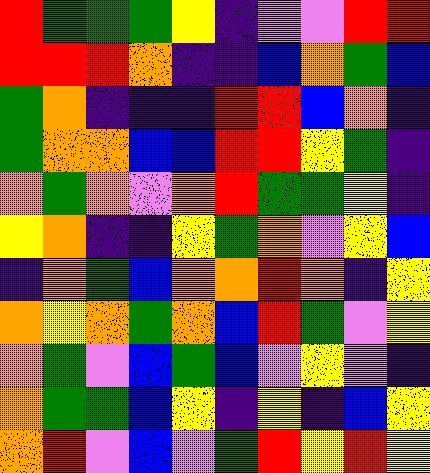[["red", "green", "green", "green", "yellow", "indigo", "violet", "violet", "red", "red"], ["red", "red", "red", "orange", "indigo", "indigo", "blue", "orange", "green", "blue"], ["green", "orange", "indigo", "indigo", "indigo", "red", "red", "blue", "orange", "indigo"], ["green", "orange", "orange", "blue", "blue", "red", "red", "yellow", "green", "indigo"], ["orange", "green", "orange", "violet", "orange", "red", "green", "green", "yellow", "indigo"], ["yellow", "orange", "indigo", "indigo", "yellow", "green", "orange", "violet", "yellow", "blue"], ["indigo", "orange", "green", "blue", "orange", "orange", "red", "orange", "indigo", "yellow"], ["orange", "yellow", "orange", "green", "orange", "blue", "red", "green", "violet", "yellow"], ["orange", "green", "violet", "blue", "green", "blue", "violet", "yellow", "violet", "indigo"], ["orange", "green", "green", "blue", "yellow", "indigo", "yellow", "indigo", "blue", "yellow"], ["orange", "red", "violet", "blue", "violet", "green", "red", "yellow", "red", "yellow"]]